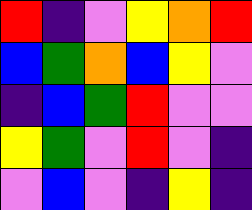[["red", "indigo", "violet", "yellow", "orange", "red"], ["blue", "green", "orange", "blue", "yellow", "violet"], ["indigo", "blue", "green", "red", "violet", "violet"], ["yellow", "green", "violet", "red", "violet", "indigo"], ["violet", "blue", "violet", "indigo", "yellow", "indigo"]]